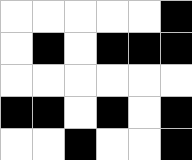[["white", "white", "white", "white", "white", "black"], ["white", "black", "white", "black", "black", "black"], ["white", "white", "white", "white", "white", "white"], ["black", "black", "white", "black", "white", "black"], ["white", "white", "black", "white", "white", "black"]]